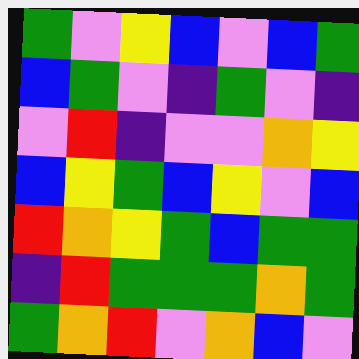[["green", "violet", "yellow", "blue", "violet", "blue", "green"], ["blue", "green", "violet", "indigo", "green", "violet", "indigo"], ["violet", "red", "indigo", "violet", "violet", "orange", "yellow"], ["blue", "yellow", "green", "blue", "yellow", "violet", "blue"], ["red", "orange", "yellow", "green", "blue", "green", "green"], ["indigo", "red", "green", "green", "green", "orange", "green"], ["green", "orange", "red", "violet", "orange", "blue", "violet"]]